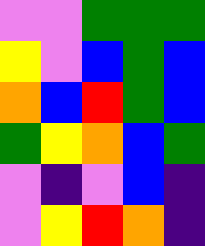[["violet", "violet", "green", "green", "green"], ["yellow", "violet", "blue", "green", "blue"], ["orange", "blue", "red", "green", "blue"], ["green", "yellow", "orange", "blue", "green"], ["violet", "indigo", "violet", "blue", "indigo"], ["violet", "yellow", "red", "orange", "indigo"]]